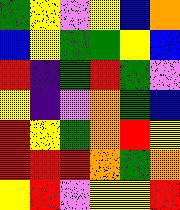[["green", "yellow", "violet", "yellow", "blue", "orange"], ["blue", "yellow", "green", "green", "yellow", "blue"], ["red", "indigo", "green", "red", "green", "violet"], ["yellow", "indigo", "violet", "orange", "green", "blue"], ["red", "yellow", "green", "orange", "red", "yellow"], ["red", "red", "red", "orange", "green", "orange"], ["yellow", "red", "violet", "yellow", "yellow", "red"]]